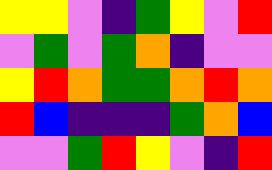[["yellow", "yellow", "violet", "indigo", "green", "yellow", "violet", "red"], ["violet", "green", "violet", "green", "orange", "indigo", "violet", "violet"], ["yellow", "red", "orange", "green", "green", "orange", "red", "orange"], ["red", "blue", "indigo", "indigo", "indigo", "green", "orange", "blue"], ["violet", "violet", "green", "red", "yellow", "violet", "indigo", "red"]]